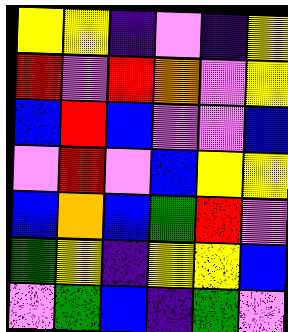[["yellow", "yellow", "indigo", "violet", "indigo", "yellow"], ["red", "violet", "red", "orange", "violet", "yellow"], ["blue", "red", "blue", "violet", "violet", "blue"], ["violet", "red", "violet", "blue", "yellow", "yellow"], ["blue", "orange", "blue", "green", "red", "violet"], ["green", "yellow", "indigo", "yellow", "yellow", "blue"], ["violet", "green", "blue", "indigo", "green", "violet"]]